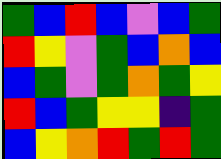[["green", "blue", "red", "blue", "violet", "blue", "green"], ["red", "yellow", "violet", "green", "blue", "orange", "blue"], ["blue", "green", "violet", "green", "orange", "green", "yellow"], ["red", "blue", "green", "yellow", "yellow", "indigo", "green"], ["blue", "yellow", "orange", "red", "green", "red", "green"]]